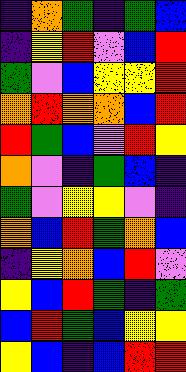[["indigo", "orange", "green", "indigo", "green", "blue"], ["indigo", "yellow", "red", "violet", "blue", "red"], ["green", "violet", "blue", "yellow", "yellow", "red"], ["orange", "red", "orange", "orange", "blue", "red"], ["red", "green", "blue", "violet", "red", "yellow"], ["orange", "violet", "indigo", "green", "blue", "indigo"], ["green", "violet", "yellow", "yellow", "violet", "indigo"], ["orange", "blue", "red", "green", "orange", "blue"], ["indigo", "yellow", "orange", "blue", "red", "violet"], ["yellow", "blue", "red", "green", "indigo", "green"], ["blue", "red", "green", "blue", "yellow", "yellow"], ["yellow", "blue", "indigo", "blue", "red", "red"]]